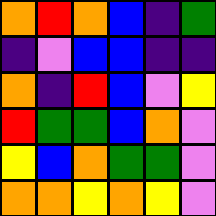[["orange", "red", "orange", "blue", "indigo", "green"], ["indigo", "violet", "blue", "blue", "indigo", "indigo"], ["orange", "indigo", "red", "blue", "violet", "yellow"], ["red", "green", "green", "blue", "orange", "violet"], ["yellow", "blue", "orange", "green", "green", "violet"], ["orange", "orange", "yellow", "orange", "yellow", "violet"]]